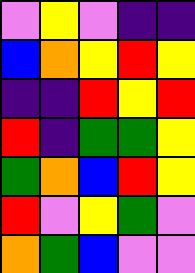[["violet", "yellow", "violet", "indigo", "indigo"], ["blue", "orange", "yellow", "red", "yellow"], ["indigo", "indigo", "red", "yellow", "red"], ["red", "indigo", "green", "green", "yellow"], ["green", "orange", "blue", "red", "yellow"], ["red", "violet", "yellow", "green", "violet"], ["orange", "green", "blue", "violet", "violet"]]